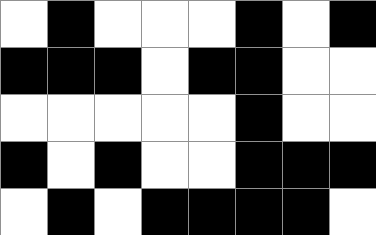[["white", "black", "white", "white", "white", "black", "white", "black"], ["black", "black", "black", "white", "black", "black", "white", "white"], ["white", "white", "white", "white", "white", "black", "white", "white"], ["black", "white", "black", "white", "white", "black", "black", "black"], ["white", "black", "white", "black", "black", "black", "black", "white"]]